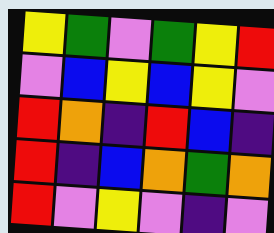[["yellow", "green", "violet", "green", "yellow", "red"], ["violet", "blue", "yellow", "blue", "yellow", "violet"], ["red", "orange", "indigo", "red", "blue", "indigo"], ["red", "indigo", "blue", "orange", "green", "orange"], ["red", "violet", "yellow", "violet", "indigo", "violet"]]